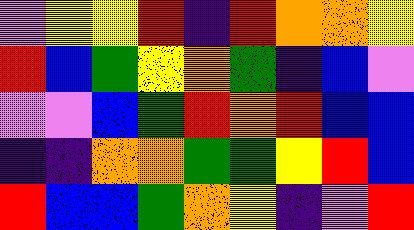[["violet", "yellow", "yellow", "red", "indigo", "red", "orange", "orange", "yellow"], ["red", "blue", "green", "yellow", "orange", "green", "indigo", "blue", "violet"], ["violet", "violet", "blue", "green", "red", "orange", "red", "blue", "blue"], ["indigo", "indigo", "orange", "orange", "green", "green", "yellow", "red", "blue"], ["red", "blue", "blue", "green", "orange", "yellow", "indigo", "violet", "red"]]